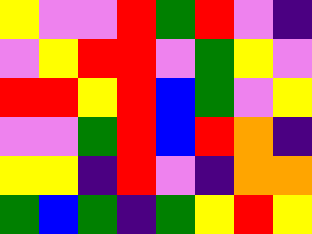[["yellow", "violet", "violet", "red", "green", "red", "violet", "indigo"], ["violet", "yellow", "red", "red", "violet", "green", "yellow", "violet"], ["red", "red", "yellow", "red", "blue", "green", "violet", "yellow"], ["violet", "violet", "green", "red", "blue", "red", "orange", "indigo"], ["yellow", "yellow", "indigo", "red", "violet", "indigo", "orange", "orange"], ["green", "blue", "green", "indigo", "green", "yellow", "red", "yellow"]]